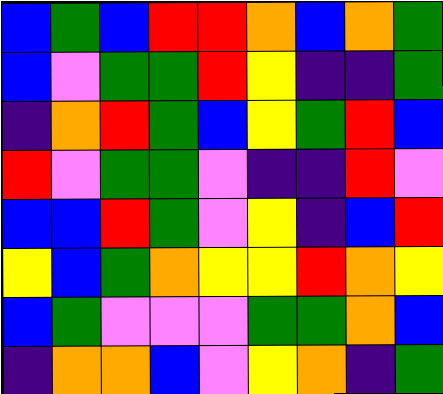[["blue", "green", "blue", "red", "red", "orange", "blue", "orange", "green"], ["blue", "violet", "green", "green", "red", "yellow", "indigo", "indigo", "green"], ["indigo", "orange", "red", "green", "blue", "yellow", "green", "red", "blue"], ["red", "violet", "green", "green", "violet", "indigo", "indigo", "red", "violet"], ["blue", "blue", "red", "green", "violet", "yellow", "indigo", "blue", "red"], ["yellow", "blue", "green", "orange", "yellow", "yellow", "red", "orange", "yellow"], ["blue", "green", "violet", "violet", "violet", "green", "green", "orange", "blue"], ["indigo", "orange", "orange", "blue", "violet", "yellow", "orange", "indigo", "green"]]